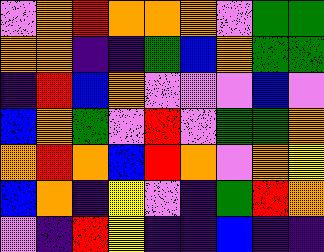[["violet", "orange", "red", "orange", "orange", "orange", "violet", "green", "green"], ["orange", "orange", "indigo", "indigo", "green", "blue", "orange", "green", "green"], ["indigo", "red", "blue", "orange", "violet", "violet", "violet", "blue", "violet"], ["blue", "orange", "green", "violet", "red", "violet", "green", "green", "orange"], ["orange", "red", "orange", "blue", "red", "orange", "violet", "orange", "yellow"], ["blue", "orange", "indigo", "yellow", "violet", "indigo", "green", "red", "orange"], ["violet", "indigo", "red", "yellow", "indigo", "indigo", "blue", "indigo", "indigo"]]